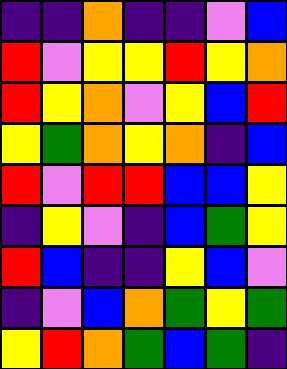[["indigo", "indigo", "orange", "indigo", "indigo", "violet", "blue"], ["red", "violet", "yellow", "yellow", "red", "yellow", "orange"], ["red", "yellow", "orange", "violet", "yellow", "blue", "red"], ["yellow", "green", "orange", "yellow", "orange", "indigo", "blue"], ["red", "violet", "red", "red", "blue", "blue", "yellow"], ["indigo", "yellow", "violet", "indigo", "blue", "green", "yellow"], ["red", "blue", "indigo", "indigo", "yellow", "blue", "violet"], ["indigo", "violet", "blue", "orange", "green", "yellow", "green"], ["yellow", "red", "orange", "green", "blue", "green", "indigo"]]